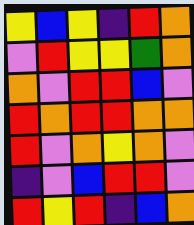[["yellow", "blue", "yellow", "indigo", "red", "orange"], ["violet", "red", "yellow", "yellow", "green", "orange"], ["orange", "violet", "red", "red", "blue", "violet"], ["red", "orange", "red", "red", "orange", "orange"], ["red", "violet", "orange", "yellow", "orange", "violet"], ["indigo", "violet", "blue", "red", "red", "violet"], ["red", "yellow", "red", "indigo", "blue", "orange"]]